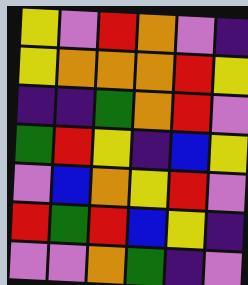[["yellow", "violet", "red", "orange", "violet", "indigo"], ["yellow", "orange", "orange", "orange", "red", "yellow"], ["indigo", "indigo", "green", "orange", "red", "violet"], ["green", "red", "yellow", "indigo", "blue", "yellow"], ["violet", "blue", "orange", "yellow", "red", "violet"], ["red", "green", "red", "blue", "yellow", "indigo"], ["violet", "violet", "orange", "green", "indigo", "violet"]]